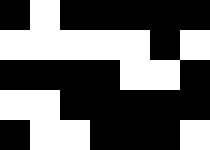[["black", "white", "black", "black", "black", "black", "black"], ["white", "white", "white", "white", "white", "black", "white"], ["black", "black", "black", "black", "white", "white", "black"], ["white", "white", "black", "black", "black", "black", "black"], ["black", "white", "white", "black", "black", "black", "white"]]